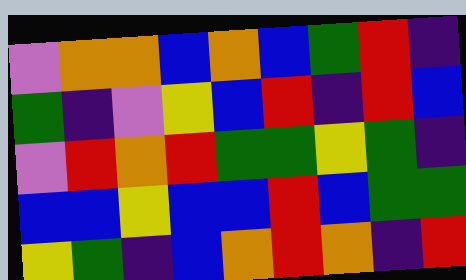[["violet", "orange", "orange", "blue", "orange", "blue", "green", "red", "indigo"], ["green", "indigo", "violet", "yellow", "blue", "red", "indigo", "red", "blue"], ["violet", "red", "orange", "red", "green", "green", "yellow", "green", "indigo"], ["blue", "blue", "yellow", "blue", "blue", "red", "blue", "green", "green"], ["yellow", "green", "indigo", "blue", "orange", "red", "orange", "indigo", "red"]]